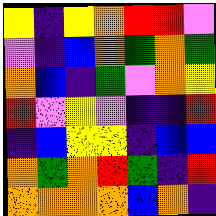[["yellow", "indigo", "yellow", "orange", "red", "red", "violet"], ["violet", "indigo", "blue", "orange", "green", "orange", "green"], ["orange", "blue", "indigo", "green", "violet", "orange", "yellow"], ["red", "violet", "yellow", "violet", "indigo", "indigo", "red"], ["indigo", "blue", "yellow", "yellow", "indigo", "blue", "blue"], ["orange", "green", "orange", "red", "green", "indigo", "red"], ["orange", "orange", "orange", "orange", "blue", "orange", "indigo"]]